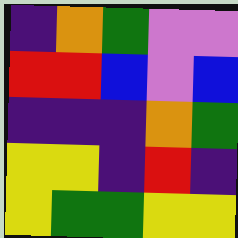[["indigo", "orange", "green", "violet", "violet"], ["red", "red", "blue", "violet", "blue"], ["indigo", "indigo", "indigo", "orange", "green"], ["yellow", "yellow", "indigo", "red", "indigo"], ["yellow", "green", "green", "yellow", "yellow"]]